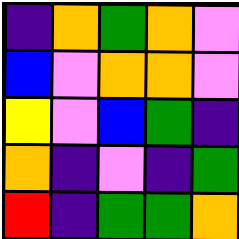[["indigo", "orange", "green", "orange", "violet"], ["blue", "violet", "orange", "orange", "violet"], ["yellow", "violet", "blue", "green", "indigo"], ["orange", "indigo", "violet", "indigo", "green"], ["red", "indigo", "green", "green", "orange"]]